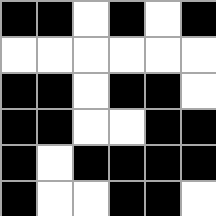[["black", "black", "white", "black", "white", "black"], ["white", "white", "white", "white", "white", "white"], ["black", "black", "white", "black", "black", "white"], ["black", "black", "white", "white", "black", "black"], ["black", "white", "black", "black", "black", "black"], ["black", "white", "white", "black", "black", "white"]]